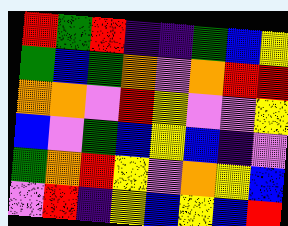[["red", "green", "red", "indigo", "indigo", "green", "blue", "yellow"], ["green", "blue", "green", "orange", "violet", "orange", "red", "red"], ["orange", "orange", "violet", "red", "yellow", "violet", "violet", "yellow"], ["blue", "violet", "green", "blue", "yellow", "blue", "indigo", "violet"], ["green", "orange", "red", "yellow", "violet", "orange", "yellow", "blue"], ["violet", "red", "indigo", "yellow", "blue", "yellow", "blue", "red"]]